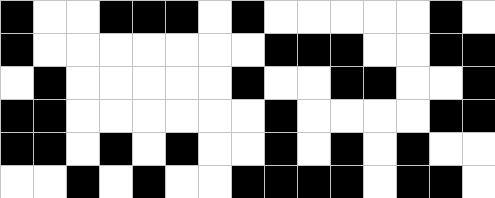[["black", "white", "white", "black", "black", "black", "white", "black", "white", "white", "white", "white", "white", "black", "white"], ["black", "white", "white", "white", "white", "white", "white", "white", "black", "black", "black", "white", "white", "black", "black"], ["white", "black", "white", "white", "white", "white", "white", "black", "white", "white", "black", "black", "white", "white", "black"], ["black", "black", "white", "white", "white", "white", "white", "white", "black", "white", "white", "white", "white", "black", "black"], ["black", "black", "white", "black", "white", "black", "white", "white", "black", "white", "black", "white", "black", "white", "white"], ["white", "white", "black", "white", "black", "white", "white", "black", "black", "black", "black", "white", "black", "black", "white"]]